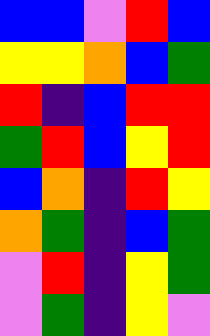[["blue", "blue", "violet", "red", "blue"], ["yellow", "yellow", "orange", "blue", "green"], ["red", "indigo", "blue", "red", "red"], ["green", "red", "blue", "yellow", "red"], ["blue", "orange", "indigo", "red", "yellow"], ["orange", "green", "indigo", "blue", "green"], ["violet", "red", "indigo", "yellow", "green"], ["violet", "green", "indigo", "yellow", "violet"]]